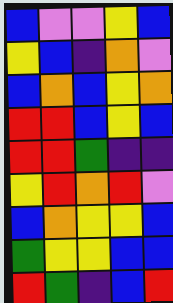[["blue", "violet", "violet", "yellow", "blue"], ["yellow", "blue", "indigo", "orange", "violet"], ["blue", "orange", "blue", "yellow", "orange"], ["red", "red", "blue", "yellow", "blue"], ["red", "red", "green", "indigo", "indigo"], ["yellow", "red", "orange", "red", "violet"], ["blue", "orange", "yellow", "yellow", "blue"], ["green", "yellow", "yellow", "blue", "blue"], ["red", "green", "indigo", "blue", "red"]]